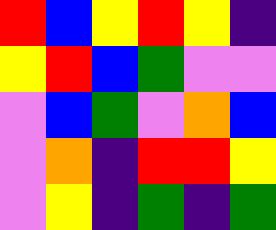[["red", "blue", "yellow", "red", "yellow", "indigo"], ["yellow", "red", "blue", "green", "violet", "violet"], ["violet", "blue", "green", "violet", "orange", "blue"], ["violet", "orange", "indigo", "red", "red", "yellow"], ["violet", "yellow", "indigo", "green", "indigo", "green"]]